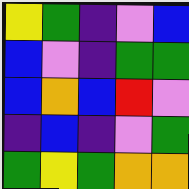[["yellow", "green", "indigo", "violet", "blue"], ["blue", "violet", "indigo", "green", "green"], ["blue", "orange", "blue", "red", "violet"], ["indigo", "blue", "indigo", "violet", "green"], ["green", "yellow", "green", "orange", "orange"]]